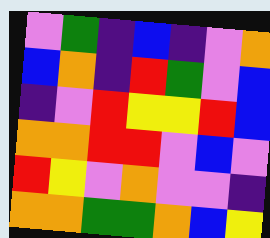[["violet", "green", "indigo", "blue", "indigo", "violet", "orange"], ["blue", "orange", "indigo", "red", "green", "violet", "blue"], ["indigo", "violet", "red", "yellow", "yellow", "red", "blue"], ["orange", "orange", "red", "red", "violet", "blue", "violet"], ["red", "yellow", "violet", "orange", "violet", "violet", "indigo"], ["orange", "orange", "green", "green", "orange", "blue", "yellow"]]